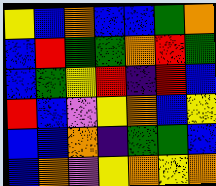[["yellow", "blue", "orange", "blue", "blue", "green", "orange"], ["blue", "red", "green", "green", "orange", "red", "green"], ["blue", "green", "yellow", "red", "indigo", "red", "blue"], ["red", "blue", "violet", "yellow", "orange", "blue", "yellow"], ["blue", "blue", "orange", "indigo", "green", "green", "blue"], ["blue", "orange", "violet", "yellow", "orange", "yellow", "orange"]]